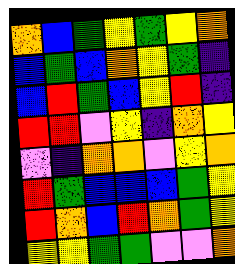[["orange", "blue", "green", "yellow", "green", "yellow", "orange"], ["blue", "green", "blue", "orange", "yellow", "green", "indigo"], ["blue", "red", "green", "blue", "yellow", "red", "indigo"], ["red", "red", "violet", "yellow", "indigo", "orange", "yellow"], ["violet", "indigo", "orange", "orange", "violet", "yellow", "orange"], ["red", "green", "blue", "blue", "blue", "green", "yellow"], ["red", "orange", "blue", "red", "orange", "green", "yellow"], ["yellow", "yellow", "green", "green", "violet", "violet", "orange"]]